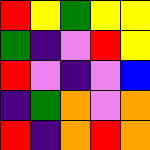[["red", "yellow", "green", "yellow", "yellow"], ["green", "indigo", "violet", "red", "yellow"], ["red", "violet", "indigo", "violet", "blue"], ["indigo", "green", "orange", "violet", "orange"], ["red", "indigo", "orange", "red", "orange"]]